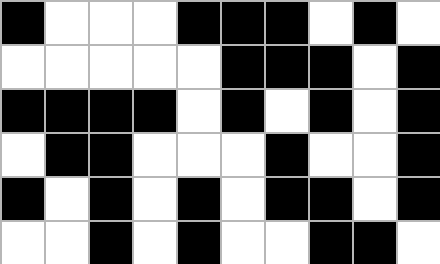[["black", "white", "white", "white", "black", "black", "black", "white", "black", "white"], ["white", "white", "white", "white", "white", "black", "black", "black", "white", "black"], ["black", "black", "black", "black", "white", "black", "white", "black", "white", "black"], ["white", "black", "black", "white", "white", "white", "black", "white", "white", "black"], ["black", "white", "black", "white", "black", "white", "black", "black", "white", "black"], ["white", "white", "black", "white", "black", "white", "white", "black", "black", "white"]]